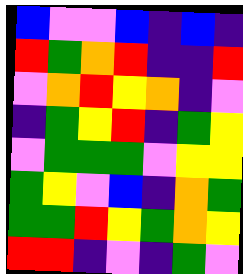[["blue", "violet", "violet", "blue", "indigo", "blue", "indigo"], ["red", "green", "orange", "red", "indigo", "indigo", "red"], ["violet", "orange", "red", "yellow", "orange", "indigo", "violet"], ["indigo", "green", "yellow", "red", "indigo", "green", "yellow"], ["violet", "green", "green", "green", "violet", "yellow", "yellow"], ["green", "yellow", "violet", "blue", "indigo", "orange", "green"], ["green", "green", "red", "yellow", "green", "orange", "yellow"], ["red", "red", "indigo", "violet", "indigo", "green", "violet"]]